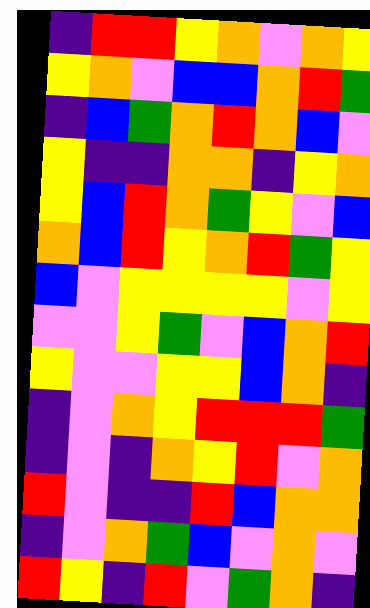[["indigo", "red", "red", "yellow", "orange", "violet", "orange", "yellow"], ["yellow", "orange", "violet", "blue", "blue", "orange", "red", "green"], ["indigo", "blue", "green", "orange", "red", "orange", "blue", "violet"], ["yellow", "indigo", "indigo", "orange", "orange", "indigo", "yellow", "orange"], ["yellow", "blue", "red", "orange", "green", "yellow", "violet", "blue"], ["orange", "blue", "red", "yellow", "orange", "red", "green", "yellow"], ["blue", "violet", "yellow", "yellow", "yellow", "yellow", "violet", "yellow"], ["violet", "violet", "yellow", "green", "violet", "blue", "orange", "red"], ["yellow", "violet", "violet", "yellow", "yellow", "blue", "orange", "indigo"], ["indigo", "violet", "orange", "yellow", "red", "red", "red", "green"], ["indigo", "violet", "indigo", "orange", "yellow", "red", "violet", "orange"], ["red", "violet", "indigo", "indigo", "red", "blue", "orange", "orange"], ["indigo", "violet", "orange", "green", "blue", "violet", "orange", "violet"], ["red", "yellow", "indigo", "red", "violet", "green", "orange", "indigo"]]